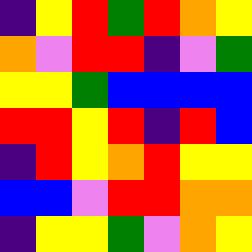[["indigo", "yellow", "red", "green", "red", "orange", "yellow"], ["orange", "violet", "red", "red", "indigo", "violet", "green"], ["yellow", "yellow", "green", "blue", "blue", "blue", "blue"], ["red", "red", "yellow", "red", "indigo", "red", "blue"], ["indigo", "red", "yellow", "orange", "red", "yellow", "yellow"], ["blue", "blue", "violet", "red", "red", "orange", "orange"], ["indigo", "yellow", "yellow", "green", "violet", "orange", "yellow"]]